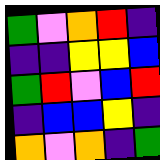[["green", "violet", "orange", "red", "indigo"], ["indigo", "indigo", "yellow", "yellow", "blue"], ["green", "red", "violet", "blue", "red"], ["indigo", "blue", "blue", "yellow", "indigo"], ["orange", "violet", "orange", "indigo", "green"]]